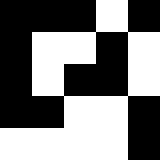[["black", "black", "black", "white", "black"], ["black", "white", "white", "black", "white"], ["black", "white", "black", "black", "white"], ["black", "black", "white", "white", "black"], ["white", "white", "white", "white", "black"]]